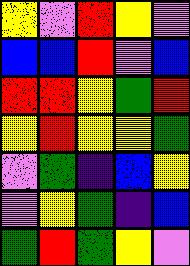[["yellow", "violet", "red", "yellow", "violet"], ["blue", "blue", "red", "violet", "blue"], ["red", "red", "yellow", "green", "red"], ["yellow", "red", "yellow", "yellow", "green"], ["violet", "green", "indigo", "blue", "yellow"], ["violet", "yellow", "green", "indigo", "blue"], ["green", "red", "green", "yellow", "violet"]]